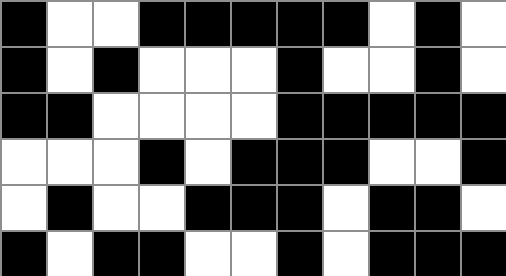[["black", "white", "white", "black", "black", "black", "black", "black", "white", "black", "white"], ["black", "white", "black", "white", "white", "white", "black", "white", "white", "black", "white"], ["black", "black", "white", "white", "white", "white", "black", "black", "black", "black", "black"], ["white", "white", "white", "black", "white", "black", "black", "black", "white", "white", "black"], ["white", "black", "white", "white", "black", "black", "black", "white", "black", "black", "white"], ["black", "white", "black", "black", "white", "white", "black", "white", "black", "black", "black"]]